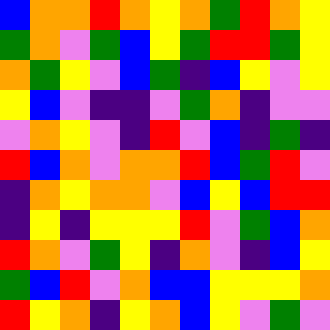[["blue", "orange", "orange", "red", "orange", "yellow", "orange", "green", "red", "orange", "yellow"], ["green", "orange", "violet", "green", "blue", "yellow", "green", "red", "red", "green", "yellow"], ["orange", "green", "yellow", "violet", "blue", "green", "indigo", "blue", "yellow", "violet", "yellow"], ["yellow", "blue", "violet", "indigo", "indigo", "violet", "green", "orange", "indigo", "violet", "violet"], ["violet", "orange", "yellow", "violet", "indigo", "red", "violet", "blue", "indigo", "green", "indigo"], ["red", "blue", "orange", "violet", "orange", "orange", "red", "blue", "green", "red", "violet"], ["indigo", "orange", "yellow", "orange", "orange", "violet", "blue", "yellow", "blue", "red", "red"], ["indigo", "yellow", "indigo", "yellow", "yellow", "yellow", "red", "violet", "green", "blue", "orange"], ["red", "orange", "violet", "green", "yellow", "indigo", "orange", "violet", "indigo", "blue", "yellow"], ["green", "blue", "red", "violet", "orange", "blue", "blue", "yellow", "yellow", "yellow", "orange"], ["red", "yellow", "orange", "indigo", "yellow", "orange", "blue", "yellow", "violet", "green", "violet"]]